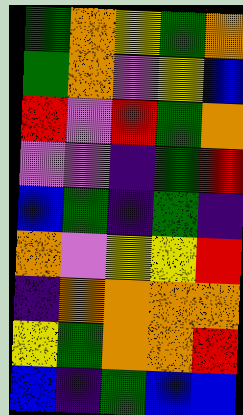[["green", "orange", "yellow", "green", "orange"], ["green", "orange", "violet", "yellow", "blue"], ["red", "violet", "red", "green", "orange"], ["violet", "violet", "indigo", "green", "red"], ["blue", "green", "indigo", "green", "indigo"], ["orange", "violet", "yellow", "yellow", "red"], ["indigo", "orange", "orange", "orange", "orange"], ["yellow", "green", "orange", "orange", "red"], ["blue", "indigo", "green", "blue", "blue"]]